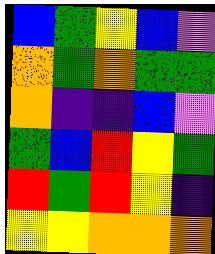[["blue", "green", "yellow", "blue", "violet"], ["orange", "green", "orange", "green", "green"], ["orange", "indigo", "indigo", "blue", "violet"], ["green", "blue", "red", "yellow", "green"], ["red", "green", "red", "yellow", "indigo"], ["yellow", "yellow", "orange", "orange", "orange"]]